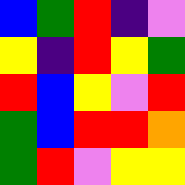[["blue", "green", "red", "indigo", "violet"], ["yellow", "indigo", "red", "yellow", "green"], ["red", "blue", "yellow", "violet", "red"], ["green", "blue", "red", "red", "orange"], ["green", "red", "violet", "yellow", "yellow"]]